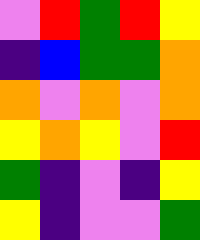[["violet", "red", "green", "red", "yellow"], ["indigo", "blue", "green", "green", "orange"], ["orange", "violet", "orange", "violet", "orange"], ["yellow", "orange", "yellow", "violet", "red"], ["green", "indigo", "violet", "indigo", "yellow"], ["yellow", "indigo", "violet", "violet", "green"]]